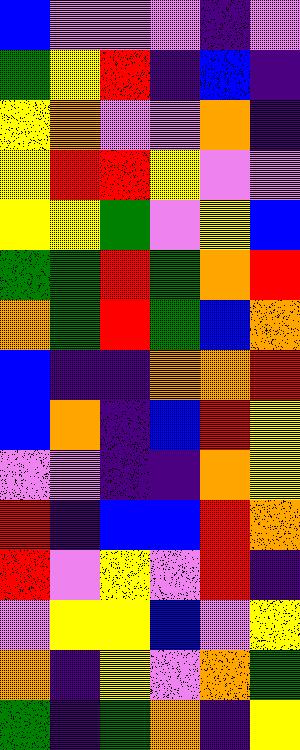[["blue", "violet", "violet", "violet", "indigo", "violet"], ["green", "yellow", "red", "indigo", "blue", "indigo"], ["yellow", "orange", "violet", "violet", "orange", "indigo"], ["yellow", "red", "red", "yellow", "violet", "violet"], ["yellow", "yellow", "green", "violet", "yellow", "blue"], ["green", "green", "red", "green", "orange", "red"], ["orange", "green", "red", "green", "blue", "orange"], ["blue", "indigo", "indigo", "orange", "orange", "red"], ["blue", "orange", "indigo", "blue", "red", "yellow"], ["violet", "violet", "indigo", "indigo", "orange", "yellow"], ["red", "indigo", "blue", "blue", "red", "orange"], ["red", "violet", "yellow", "violet", "red", "indigo"], ["violet", "yellow", "yellow", "blue", "violet", "yellow"], ["orange", "indigo", "yellow", "violet", "orange", "green"], ["green", "indigo", "green", "orange", "indigo", "yellow"]]